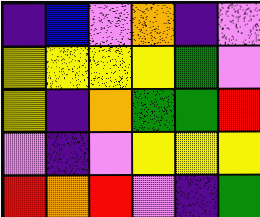[["indigo", "blue", "violet", "orange", "indigo", "violet"], ["yellow", "yellow", "yellow", "yellow", "green", "violet"], ["yellow", "indigo", "orange", "green", "green", "red"], ["violet", "indigo", "violet", "yellow", "yellow", "yellow"], ["red", "orange", "red", "violet", "indigo", "green"]]